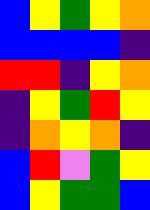[["blue", "yellow", "green", "yellow", "orange"], ["blue", "blue", "blue", "blue", "indigo"], ["red", "red", "indigo", "yellow", "orange"], ["indigo", "yellow", "green", "red", "yellow"], ["indigo", "orange", "yellow", "orange", "indigo"], ["blue", "red", "violet", "green", "yellow"], ["blue", "yellow", "green", "green", "blue"]]